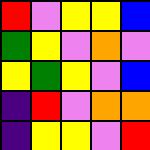[["red", "violet", "yellow", "yellow", "blue"], ["green", "yellow", "violet", "orange", "violet"], ["yellow", "green", "yellow", "violet", "blue"], ["indigo", "red", "violet", "orange", "orange"], ["indigo", "yellow", "yellow", "violet", "red"]]